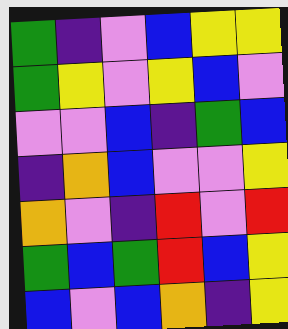[["green", "indigo", "violet", "blue", "yellow", "yellow"], ["green", "yellow", "violet", "yellow", "blue", "violet"], ["violet", "violet", "blue", "indigo", "green", "blue"], ["indigo", "orange", "blue", "violet", "violet", "yellow"], ["orange", "violet", "indigo", "red", "violet", "red"], ["green", "blue", "green", "red", "blue", "yellow"], ["blue", "violet", "blue", "orange", "indigo", "yellow"]]